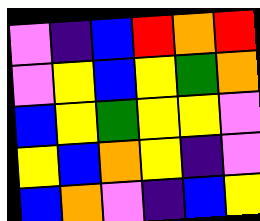[["violet", "indigo", "blue", "red", "orange", "red"], ["violet", "yellow", "blue", "yellow", "green", "orange"], ["blue", "yellow", "green", "yellow", "yellow", "violet"], ["yellow", "blue", "orange", "yellow", "indigo", "violet"], ["blue", "orange", "violet", "indigo", "blue", "yellow"]]